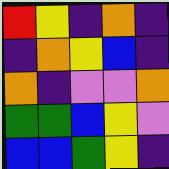[["red", "yellow", "indigo", "orange", "indigo"], ["indigo", "orange", "yellow", "blue", "indigo"], ["orange", "indigo", "violet", "violet", "orange"], ["green", "green", "blue", "yellow", "violet"], ["blue", "blue", "green", "yellow", "indigo"]]